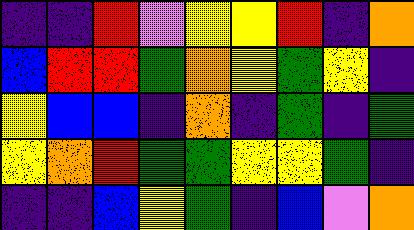[["indigo", "indigo", "red", "violet", "yellow", "yellow", "red", "indigo", "orange"], ["blue", "red", "red", "green", "orange", "yellow", "green", "yellow", "indigo"], ["yellow", "blue", "blue", "indigo", "orange", "indigo", "green", "indigo", "green"], ["yellow", "orange", "red", "green", "green", "yellow", "yellow", "green", "indigo"], ["indigo", "indigo", "blue", "yellow", "green", "indigo", "blue", "violet", "orange"]]